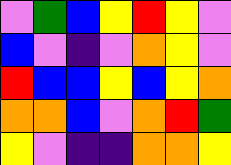[["violet", "green", "blue", "yellow", "red", "yellow", "violet"], ["blue", "violet", "indigo", "violet", "orange", "yellow", "violet"], ["red", "blue", "blue", "yellow", "blue", "yellow", "orange"], ["orange", "orange", "blue", "violet", "orange", "red", "green"], ["yellow", "violet", "indigo", "indigo", "orange", "orange", "yellow"]]